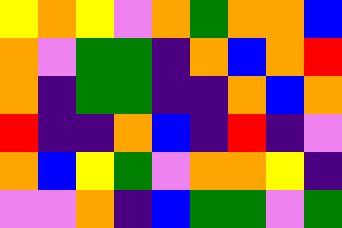[["yellow", "orange", "yellow", "violet", "orange", "green", "orange", "orange", "blue"], ["orange", "violet", "green", "green", "indigo", "orange", "blue", "orange", "red"], ["orange", "indigo", "green", "green", "indigo", "indigo", "orange", "blue", "orange"], ["red", "indigo", "indigo", "orange", "blue", "indigo", "red", "indigo", "violet"], ["orange", "blue", "yellow", "green", "violet", "orange", "orange", "yellow", "indigo"], ["violet", "violet", "orange", "indigo", "blue", "green", "green", "violet", "green"]]